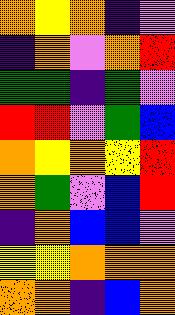[["orange", "yellow", "orange", "indigo", "violet"], ["indigo", "orange", "violet", "orange", "red"], ["green", "green", "indigo", "green", "violet"], ["red", "red", "violet", "green", "blue"], ["orange", "yellow", "orange", "yellow", "red"], ["orange", "green", "violet", "blue", "red"], ["indigo", "orange", "blue", "blue", "violet"], ["yellow", "yellow", "orange", "orange", "orange"], ["orange", "orange", "indigo", "blue", "orange"]]